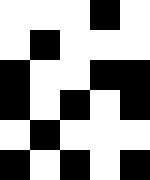[["white", "white", "white", "black", "white"], ["white", "black", "white", "white", "white"], ["black", "white", "white", "black", "black"], ["black", "white", "black", "white", "black"], ["white", "black", "white", "white", "white"], ["black", "white", "black", "white", "black"]]